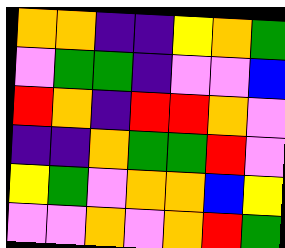[["orange", "orange", "indigo", "indigo", "yellow", "orange", "green"], ["violet", "green", "green", "indigo", "violet", "violet", "blue"], ["red", "orange", "indigo", "red", "red", "orange", "violet"], ["indigo", "indigo", "orange", "green", "green", "red", "violet"], ["yellow", "green", "violet", "orange", "orange", "blue", "yellow"], ["violet", "violet", "orange", "violet", "orange", "red", "green"]]